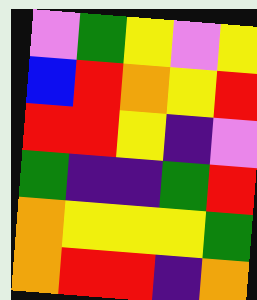[["violet", "green", "yellow", "violet", "yellow"], ["blue", "red", "orange", "yellow", "red"], ["red", "red", "yellow", "indigo", "violet"], ["green", "indigo", "indigo", "green", "red"], ["orange", "yellow", "yellow", "yellow", "green"], ["orange", "red", "red", "indigo", "orange"]]